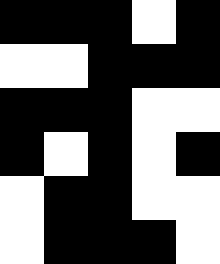[["black", "black", "black", "white", "black"], ["white", "white", "black", "black", "black"], ["black", "black", "black", "white", "white"], ["black", "white", "black", "white", "black"], ["white", "black", "black", "white", "white"], ["white", "black", "black", "black", "white"]]